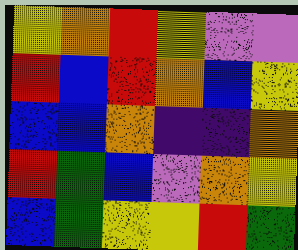[["yellow", "orange", "red", "yellow", "violet", "violet"], ["red", "blue", "red", "orange", "blue", "yellow"], ["blue", "blue", "orange", "indigo", "indigo", "orange"], ["red", "green", "blue", "violet", "orange", "yellow"], ["blue", "green", "yellow", "yellow", "red", "green"]]